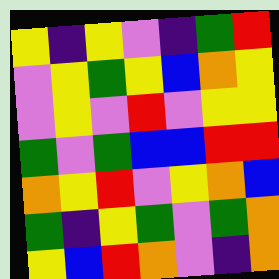[["yellow", "indigo", "yellow", "violet", "indigo", "green", "red"], ["violet", "yellow", "green", "yellow", "blue", "orange", "yellow"], ["violet", "yellow", "violet", "red", "violet", "yellow", "yellow"], ["green", "violet", "green", "blue", "blue", "red", "red"], ["orange", "yellow", "red", "violet", "yellow", "orange", "blue"], ["green", "indigo", "yellow", "green", "violet", "green", "orange"], ["yellow", "blue", "red", "orange", "violet", "indigo", "orange"]]